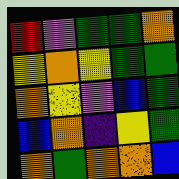[["red", "violet", "green", "green", "orange"], ["yellow", "orange", "yellow", "green", "green"], ["orange", "yellow", "violet", "blue", "green"], ["blue", "orange", "indigo", "yellow", "green"], ["orange", "green", "orange", "orange", "blue"]]